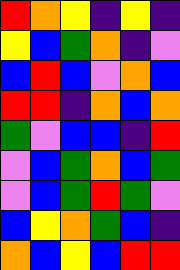[["red", "orange", "yellow", "indigo", "yellow", "indigo"], ["yellow", "blue", "green", "orange", "indigo", "violet"], ["blue", "red", "blue", "violet", "orange", "blue"], ["red", "red", "indigo", "orange", "blue", "orange"], ["green", "violet", "blue", "blue", "indigo", "red"], ["violet", "blue", "green", "orange", "blue", "green"], ["violet", "blue", "green", "red", "green", "violet"], ["blue", "yellow", "orange", "green", "blue", "indigo"], ["orange", "blue", "yellow", "blue", "red", "red"]]